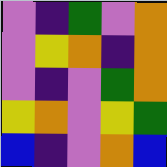[["violet", "indigo", "green", "violet", "orange"], ["violet", "yellow", "orange", "indigo", "orange"], ["violet", "indigo", "violet", "green", "orange"], ["yellow", "orange", "violet", "yellow", "green"], ["blue", "indigo", "violet", "orange", "blue"]]